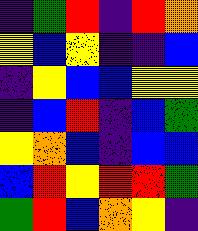[["indigo", "green", "red", "indigo", "red", "orange"], ["yellow", "blue", "yellow", "indigo", "indigo", "blue"], ["indigo", "yellow", "blue", "blue", "yellow", "yellow"], ["indigo", "blue", "red", "indigo", "blue", "green"], ["yellow", "orange", "blue", "indigo", "blue", "blue"], ["blue", "red", "yellow", "red", "red", "green"], ["green", "red", "blue", "orange", "yellow", "indigo"]]